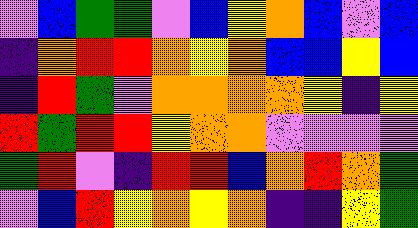[["violet", "blue", "green", "green", "violet", "blue", "yellow", "orange", "blue", "violet", "blue"], ["indigo", "orange", "red", "red", "orange", "yellow", "orange", "blue", "blue", "yellow", "blue"], ["indigo", "red", "green", "violet", "orange", "orange", "orange", "orange", "yellow", "indigo", "yellow"], ["red", "green", "red", "red", "yellow", "orange", "orange", "violet", "violet", "violet", "violet"], ["green", "red", "violet", "indigo", "red", "red", "blue", "orange", "red", "orange", "green"], ["violet", "blue", "red", "yellow", "orange", "yellow", "orange", "indigo", "indigo", "yellow", "green"]]